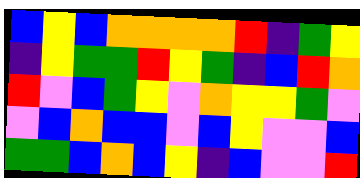[["blue", "yellow", "blue", "orange", "orange", "orange", "orange", "red", "indigo", "green", "yellow"], ["indigo", "yellow", "green", "green", "red", "yellow", "green", "indigo", "blue", "red", "orange"], ["red", "violet", "blue", "green", "yellow", "violet", "orange", "yellow", "yellow", "green", "violet"], ["violet", "blue", "orange", "blue", "blue", "violet", "blue", "yellow", "violet", "violet", "blue"], ["green", "green", "blue", "orange", "blue", "yellow", "indigo", "blue", "violet", "violet", "red"]]